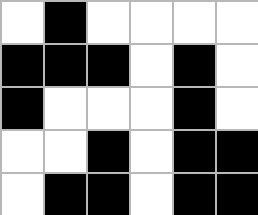[["white", "black", "white", "white", "white", "white"], ["black", "black", "black", "white", "black", "white"], ["black", "white", "white", "white", "black", "white"], ["white", "white", "black", "white", "black", "black"], ["white", "black", "black", "white", "black", "black"]]